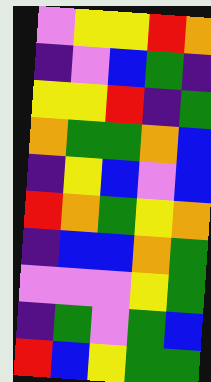[["violet", "yellow", "yellow", "red", "orange"], ["indigo", "violet", "blue", "green", "indigo"], ["yellow", "yellow", "red", "indigo", "green"], ["orange", "green", "green", "orange", "blue"], ["indigo", "yellow", "blue", "violet", "blue"], ["red", "orange", "green", "yellow", "orange"], ["indigo", "blue", "blue", "orange", "green"], ["violet", "violet", "violet", "yellow", "green"], ["indigo", "green", "violet", "green", "blue"], ["red", "blue", "yellow", "green", "green"]]